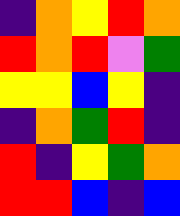[["indigo", "orange", "yellow", "red", "orange"], ["red", "orange", "red", "violet", "green"], ["yellow", "yellow", "blue", "yellow", "indigo"], ["indigo", "orange", "green", "red", "indigo"], ["red", "indigo", "yellow", "green", "orange"], ["red", "red", "blue", "indigo", "blue"]]